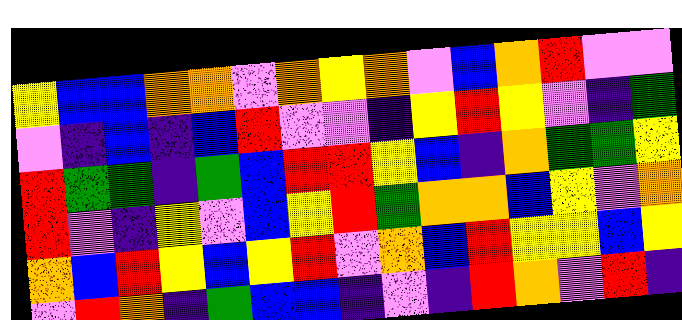[["yellow", "blue", "blue", "orange", "orange", "violet", "orange", "yellow", "orange", "violet", "blue", "orange", "red", "violet", "violet"], ["violet", "indigo", "blue", "indigo", "blue", "red", "violet", "violet", "indigo", "yellow", "red", "yellow", "violet", "indigo", "green"], ["red", "green", "green", "indigo", "green", "blue", "red", "red", "yellow", "blue", "indigo", "orange", "green", "green", "yellow"], ["red", "violet", "indigo", "yellow", "violet", "blue", "yellow", "red", "green", "orange", "orange", "blue", "yellow", "violet", "orange"], ["orange", "blue", "red", "yellow", "blue", "yellow", "red", "violet", "orange", "blue", "red", "yellow", "yellow", "blue", "yellow"], ["violet", "red", "orange", "indigo", "green", "blue", "blue", "indigo", "violet", "indigo", "red", "orange", "violet", "red", "indigo"]]